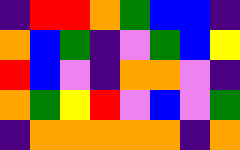[["indigo", "red", "red", "orange", "green", "blue", "blue", "indigo"], ["orange", "blue", "green", "indigo", "violet", "green", "blue", "yellow"], ["red", "blue", "violet", "indigo", "orange", "orange", "violet", "indigo"], ["orange", "green", "yellow", "red", "violet", "blue", "violet", "green"], ["indigo", "orange", "orange", "orange", "orange", "orange", "indigo", "orange"]]